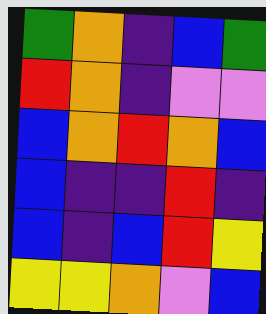[["green", "orange", "indigo", "blue", "green"], ["red", "orange", "indigo", "violet", "violet"], ["blue", "orange", "red", "orange", "blue"], ["blue", "indigo", "indigo", "red", "indigo"], ["blue", "indigo", "blue", "red", "yellow"], ["yellow", "yellow", "orange", "violet", "blue"]]